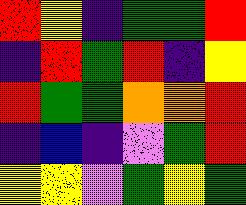[["red", "yellow", "indigo", "green", "green", "red"], ["indigo", "red", "green", "red", "indigo", "yellow"], ["red", "green", "green", "orange", "orange", "red"], ["indigo", "blue", "indigo", "violet", "green", "red"], ["yellow", "yellow", "violet", "green", "yellow", "green"]]